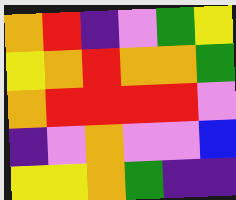[["orange", "red", "indigo", "violet", "green", "yellow"], ["yellow", "orange", "red", "orange", "orange", "green"], ["orange", "red", "red", "red", "red", "violet"], ["indigo", "violet", "orange", "violet", "violet", "blue"], ["yellow", "yellow", "orange", "green", "indigo", "indigo"]]